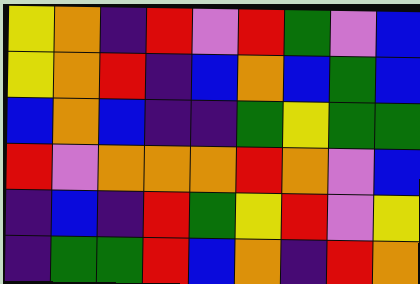[["yellow", "orange", "indigo", "red", "violet", "red", "green", "violet", "blue"], ["yellow", "orange", "red", "indigo", "blue", "orange", "blue", "green", "blue"], ["blue", "orange", "blue", "indigo", "indigo", "green", "yellow", "green", "green"], ["red", "violet", "orange", "orange", "orange", "red", "orange", "violet", "blue"], ["indigo", "blue", "indigo", "red", "green", "yellow", "red", "violet", "yellow"], ["indigo", "green", "green", "red", "blue", "orange", "indigo", "red", "orange"]]